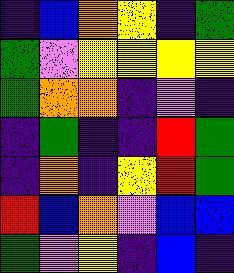[["indigo", "blue", "orange", "yellow", "indigo", "green"], ["green", "violet", "yellow", "yellow", "yellow", "yellow"], ["green", "orange", "orange", "indigo", "violet", "indigo"], ["indigo", "green", "indigo", "indigo", "red", "green"], ["indigo", "orange", "indigo", "yellow", "red", "green"], ["red", "blue", "orange", "violet", "blue", "blue"], ["green", "violet", "yellow", "indigo", "blue", "indigo"]]